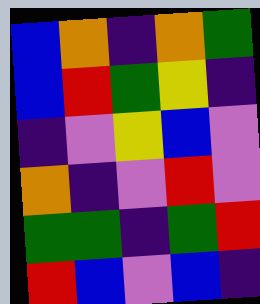[["blue", "orange", "indigo", "orange", "green"], ["blue", "red", "green", "yellow", "indigo"], ["indigo", "violet", "yellow", "blue", "violet"], ["orange", "indigo", "violet", "red", "violet"], ["green", "green", "indigo", "green", "red"], ["red", "blue", "violet", "blue", "indigo"]]